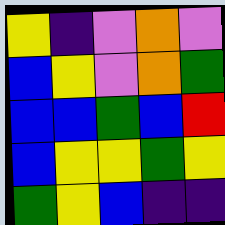[["yellow", "indigo", "violet", "orange", "violet"], ["blue", "yellow", "violet", "orange", "green"], ["blue", "blue", "green", "blue", "red"], ["blue", "yellow", "yellow", "green", "yellow"], ["green", "yellow", "blue", "indigo", "indigo"]]